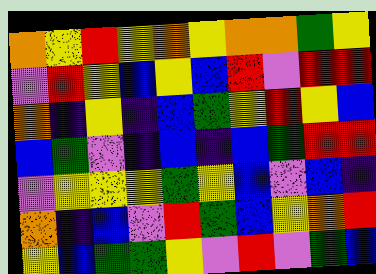[["orange", "yellow", "red", "yellow", "orange", "yellow", "orange", "orange", "green", "yellow"], ["violet", "red", "yellow", "blue", "yellow", "blue", "red", "violet", "red", "red"], ["orange", "indigo", "yellow", "indigo", "blue", "green", "yellow", "red", "yellow", "blue"], ["blue", "green", "violet", "indigo", "blue", "indigo", "blue", "green", "red", "red"], ["violet", "yellow", "yellow", "yellow", "green", "yellow", "blue", "violet", "blue", "indigo"], ["orange", "indigo", "blue", "violet", "red", "green", "blue", "yellow", "orange", "red"], ["yellow", "blue", "green", "green", "yellow", "violet", "red", "violet", "green", "blue"]]